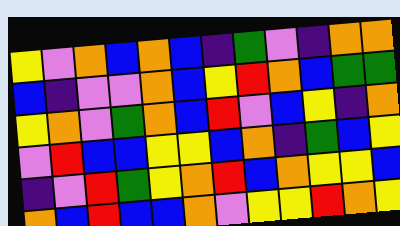[["yellow", "violet", "orange", "blue", "orange", "blue", "indigo", "green", "violet", "indigo", "orange", "orange"], ["blue", "indigo", "violet", "violet", "orange", "blue", "yellow", "red", "orange", "blue", "green", "green"], ["yellow", "orange", "violet", "green", "orange", "blue", "red", "violet", "blue", "yellow", "indigo", "orange"], ["violet", "red", "blue", "blue", "yellow", "yellow", "blue", "orange", "indigo", "green", "blue", "yellow"], ["indigo", "violet", "red", "green", "yellow", "orange", "red", "blue", "orange", "yellow", "yellow", "blue"], ["orange", "blue", "red", "blue", "blue", "orange", "violet", "yellow", "yellow", "red", "orange", "yellow"]]